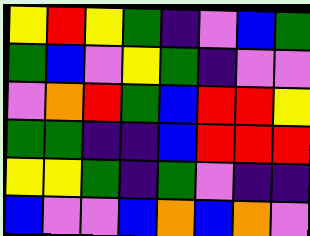[["yellow", "red", "yellow", "green", "indigo", "violet", "blue", "green"], ["green", "blue", "violet", "yellow", "green", "indigo", "violet", "violet"], ["violet", "orange", "red", "green", "blue", "red", "red", "yellow"], ["green", "green", "indigo", "indigo", "blue", "red", "red", "red"], ["yellow", "yellow", "green", "indigo", "green", "violet", "indigo", "indigo"], ["blue", "violet", "violet", "blue", "orange", "blue", "orange", "violet"]]